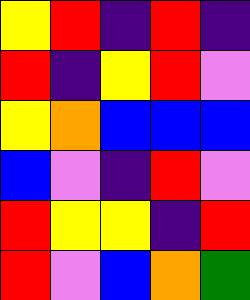[["yellow", "red", "indigo", "red", "indigo"], ["red", "indigo", "yellow", "red", "violet"], ["yellow", "orange", "blue", "blue", "blue"], ["blue", "violet", "indigo", "red", "violet"], ["red", "yellow", "yellow", "indigo", "red"], ["red", "violet", "blue", "orange", "green"]]